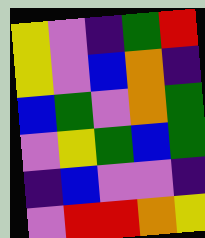[["yellow", "violet", "indigo", "green", "red"], ["yellow", "violet", "blue", "orange", "indigo"], ["blue", "green", "violet", "orange", "green"], ["violet", "yellow", "green", "blue", "green"], ["indigo", "blue", "violet", "violet", "indigo"], ["violet", "red", "red", "orange", "yellow"]]